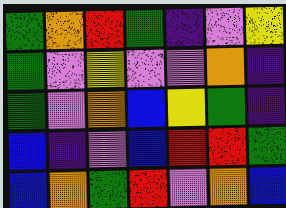[["green", "orange", "red", "green", "indigo", "violet", "yellow"], ["green", "violet", "yellow", "violet", "violet", "orange", "indigo"], ["green", "violet", "orange", "blue", "yellow", "green", "indigo"], ["blue", "indigo", "violet", "blue", "red", "red", "green"], ["blue", "orange", "green", "red", "violet", "orange", "blue"]]